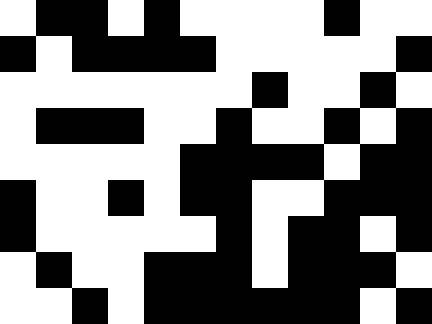[["white", "black", "black", "white", "black", "white", "white", "white", "white", "black", "white", "white"], ["black", "white", "black", "black", "black", "black", "white", "white", "white", "white", "white", "black"], ["white", "white", "white", "white", "white", "white", "white", "black", "white", "white", "black", "white"], ["white", "black", "black", "black", "white", "white", "black", "white", "white", "black", "white", "black"], ["white", "white", "white", "white", "white", "black", "black", "black", "black", "white", "black", "black"], ["black", "white", "white", "black", "white", "black", "black", "white", "white", "black", "black", "black"], ["black", "white", "white", "white", "white", "white", "black", "white", "black", "black", "white", "black"], ["white", "black", "white", "white", "black", "black", "black", "white", "black", "black", "black", "white"], ["white", "white", "black", "white", "black", "black", "black", "black", "black", "black", "white", "black"]]